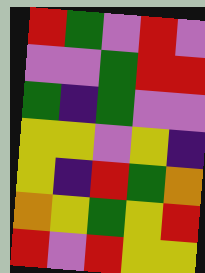[["red", "green", "violet", "red", "violet"], ["violet", "violet", "green", "red", "red"], ["green", "indigo", "green", "violet", "violet"], ["yellow", "yellow", "violet", "yellow", "indigo"], ["yellow", "indigo", "red", "green", "orange"], ["orange", "yellow", "green", "yellow", "red"], ["red", "violet", "red", "yellow", "yellow"]]